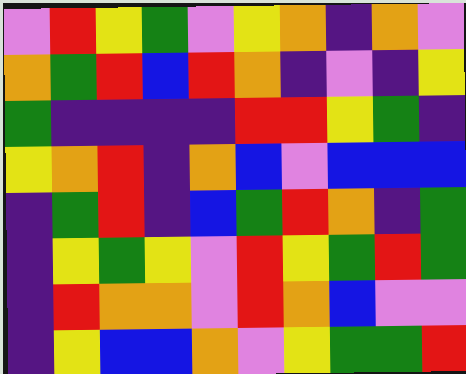[["violet", "red", "yellow", "green", "violet", "yellow", "orange", "indigo", "orange", "violet"], ["orange", "green", "red", "blue", "red", "orange", "indigo", "violet", "indigo", "yellow"], ["green", "indigo", "indigo", "indigo", "indigo", "red", "red", "yellow", "green", "indigo"], ["yellow", "orange", "red", "indigo", "orange", "blue", "violet", "blue", "blue", "blue"], ["indigo", "green", "red", "indigo", "blue", "green", "red", "orange", "indigo", "green"], ["indigo", "yellow", "green", "yellow", "violet", "red", "yellow", "green", "red", "green"], ["indigo", "red", "orange", "orange", "violet", "red", "orange", "blue", "violet", "violet"], ["indigo", "yellow", "blue", "blue", "orange", "violet", "yellow", "green", "green", "red"]]